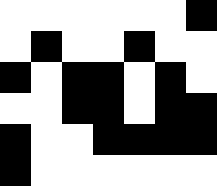[["white", "white", "white", "white", "white", "white", "black"], ["white", "black", "white", "white", "black", "white", "white"], ["black", "white", "black", "black", "white", "black", "white"], ["white", "white", "black", "black", "white", "black", "black"], ["black", "white", "white", "black", "black", "black", "black"], ["black", "white", "white", "white", "white", "white", "white"]]